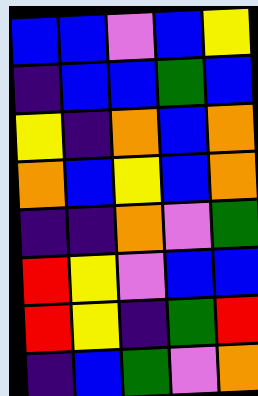[["blue", "blue", "violet", "blue", "yellow"], ["indigo", "blue", "blue", "green", "blue"], ["yellow", "indigo", "orange", "blue", "orange"], ["orange", "blue", "yellow", "blue", "orange"], ["indigo", "indigo", "orange", "violet", "green"], ["red", "yellow", "violet", "blue", "blue"], ["red", "yellow", "indigo", "green", "red"], ["indigo", "blue", "green", "violet", "orange"]]